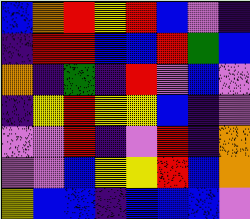[["blue", "orange", "red", "yellow", "red", "blue", "violet", "indigo"], ["indigo", "red", "red", "blue", "blue", "red", "green", "blue"], ["orange", "indigo", "green", "indigo", "red", "violet", "blue", "violet"], ["indigo", "yellow", "red", "yellow", "yellow", "blue", "indigo", "violet"], ["violet", "violet", "red", "indigo", "violet", "red", "indigo", "orange"], ["violet", "violet", "blue", "yellow", "yellow", "red", "blue", "orange"], ["yellow", "blue", "blue", "indigo", "blue", "blue", "blue", "violet"]]